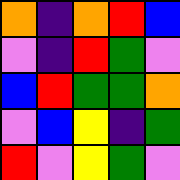[["orange", "indigo", "orange", "red", "blue"], ["violet", "indigo", "red", "green", "violet"], ["blue", "red", "green", "green", "orange"], ["violet", "blue", "yellow", "indigo", "green"], ["red", "violet", "yellow", "green", "violet"]]